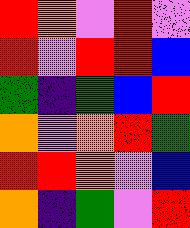[["red", "orange", "violet", "red", "violet"], ["red", "violet", "red", "red", "blue"], ["green", "indigo", "green", "blue", "red"], ["orange", "violet", "orange", "red", "green"], ["red", "red", "orange", "violet", "blue"], ["orange", "indigo", "green", "violet", "red"]]